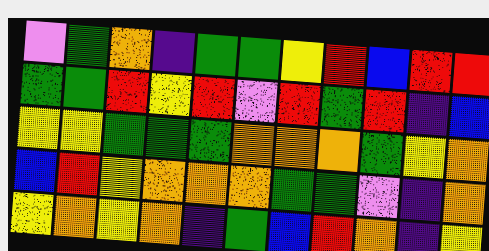[["violet", "green", "orange", "indigo", "green", "green", "yellow", "red", "blue", "red", "red"], ["green", "green", "red", "yellow", "red", "violet", "red", "green", "red", "indigo", "blue"], ["yellow", "yellow", "green", "green", "green", "orange", "orange", "orange", "green", "yellow", "orange"], ["blue", "red", "yellow", "orange", "orange", "orange", "green", "green", "violet", "indigo", "orange"], ["yellow", "orange", "yellow", "orange", "indigo", "green", "blue", "red", "orange", "indigo", "yellow"]]